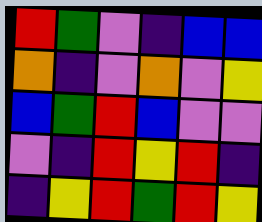[["red", "green", "violet", "indigo", "blue", "blue"], ["orange", "indigo", "violet", "orange", "violet", "yellow"], ["blue", "green", "red", "blue", "violet", "violet"], ["violet", "indigo", "red", "yellow", "red", "indigo"], ["indigo", "yellow", "red", "green", "red", "yellow"]]